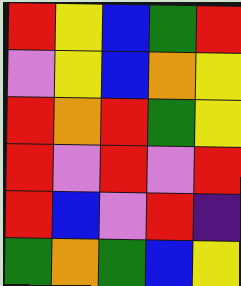[["red", "yellow", "blue", "green", "red"], ["violet", "yellow", "blue", "orange", "yellow"], ["red", "orange", "red", "green", "yellow"], ["red", "violet", "red", "violet", "red"], ["red", "blue", "violet", "red", "indigo"], ["green", "orange", "green", "blue", "yellow"]]